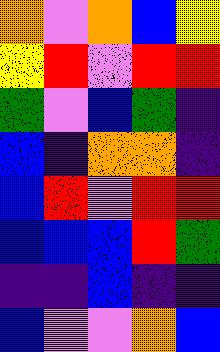[["orange", "violet", "orange", "blue", "yellow"], ["yellow", "red", "violet", "red", "red"], ["green", "violet", "blue", "green", "indigo"], ["blue", "indigo", "orange", "orange", "indigo"], ["blue", "red", "violet", "red", "red"], ["blue", "blue", "blue", "red", "green"], ["indigo", "indigo", "blue", "indigo", "indigo"], ["blue", "violet", "violet", "orange", "blue"]]